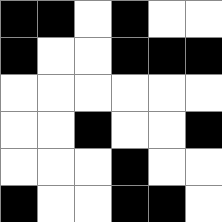[["black", "black", "white", "black", "white", "white"], ["black", "white", "white", "black", "black", "black"], ["white", "white", "white", "white", "white", "white"], ["white", "white", "black", "white", "white", "black"], ["white", "white", "white", "black", "white", "white"], ["black", "white", "white", "black", "black", "white"]]